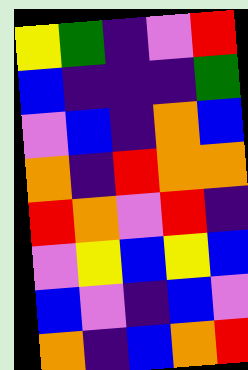[["yellow", "green", "indigo", "violet", "red"], ["blue", "indigo", "indigo", "indigo", "green"], ["violet", "blue", "indigo", "orange", "blue"], ["orange", "indigo", "red", "orange", "orange"], ["red", "orange", "violet", "red", "indigo"], ["violet", "yellow", "blue", "yellow", "blue"], ["blue", "violet", "indigo", "blue", "violet"], ["orange", "indigo", "blue", "orange", "red"]]